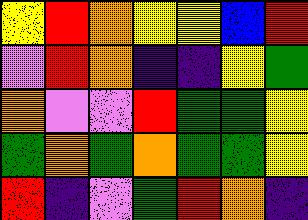[["yellow", "red", "orange", "yellow", "yellow", "blue", "red"], ["violet", "red", "orange", "indigo", "indigo", "yellow", "green"], ["orange", "violet", "violet", "red", "green", "green", "yellow"], ["green", "orange", "green", "orange", "green", "green", "yellow"], ["red", "indigo", "violet", "green", "red", "orange", "indigo"]]